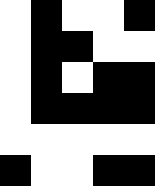[["white", "black", "white", "white", "black"], ["white", "black", "black", "white", "white"], ["white", "black", "white", "black", "black"], ["white", "black", "black", "black", "black"], ["white", "white", "white", "white", "white"], ["black", "white", "white", "black", "black"]]